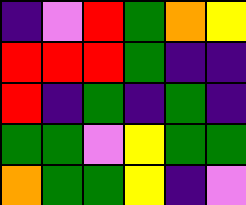[["indigo", "violet", "red", "green", "orange", "yellow"], ["red", "red", "red", "green", "indigo", "indigo"], ["red", "indigo", "green", "indigo", "green", "indigo"], ["green", "green", "violet", "yellow", "green", "green"], ["orange", "green", "green", "yellow", "indigo", "violet"]]